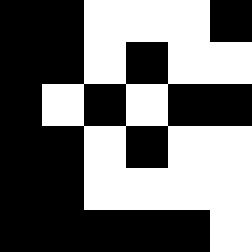[["black", "black", "white", "white", "white", "black"], ["black", "black", "white", "black", "white", "white"], ["black", "white", "black", "white", "black", "black"], ["black", "black", "white", "black", "white", "white"], ["black", "black", "white", "white", "white", "white"], ["black", "black", "black", "black", "black", "white"]]